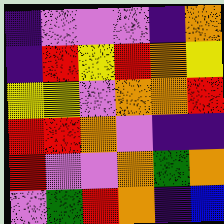[["indigo", "violet", "violet", "violet", "indigo", "orange"], ["indigo", "red", "yellow", "red", "orange", "yellow"], ["yellow", "yellow", "violet", "orange", "orange", "red"], ["red", "red", "orange", "violet", "indigo", "indigo"], ["red", "violet", "violet", "orange", "green", "orange"], ["violet", "green", "red", "orange", "indigo", "blue"]]